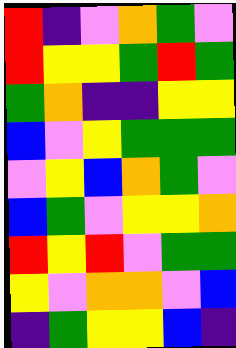[["red", "indigo", "violet", "orange", "green", "violet"], ["red", "yellow", "yellow", "green", "red", "green"], ["green", "orange", "indigo", "indigo", "yellow", "yellow"], ["blue", "violet", "yellow", "green", "green", "green"], ["violet", "yellow", "blue", "orange", "green", "violet"], ["blue", "green", "violet", "yellow", "yellow", "orange"], ["red", "yellow", "red", "violet", "green", "green"], ["yellow", "violet", "orange", "orange", "violet", "blue"], ["indigo", "green", "yellow", "yellow", "blue", "indigo"]]